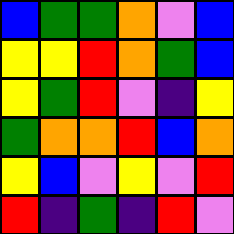[["blue", "green", "green", "orange", "violet", "blue"], ["yellow", "yellow", "red", "orange", "green", "blue"], ["yellow", "green", "red", "violet", "indigo", "yellow"], ["green", "orange", "orange", "red", "blue", "orange"], ["yellow", "blue", "violet", "yellow", "violet", "red"], ["red", "indigo", "green", "indigo", "red", "violet"]]